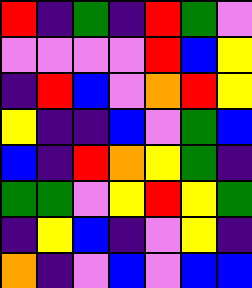[["red", "indigo", "green", "indigo", "red", "green", "violet"], ["violet", "violet", "violet", "violet", "red", "blue", "yellow"], ["indigo", "red", "blue", "violet", "orange", "red", "yellow"], ["yellow", "indigo", "indigo", "blue", "violet", "green", "blue"], ["blue", "indigo", "red", "orange", "yellow", "green", "indigo"], ["green", "green", "violet", "yellow", "red", "yellow", "green"], ["indigo", "yellow", "blue", "indigo", "violet", "yellow", "indigo"], ["orange", "indigo", "violet", "blue", "violet", "blue", "blue"]]